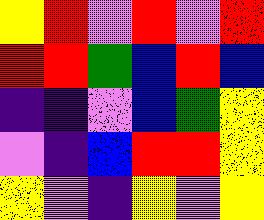[["yellow", "red", "violet", "red", "violet", "red"], ["red", "red", "green", "blue", "red", "blue"], ["indigo", "indigo", "violet", "blue", "green", "yellow"], ["violet", "indigo", "blue", "red", "red", "yellow"], ["yellow", "violet", "indigo", "yellow", "violet", "yellow"]]